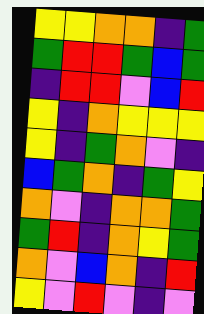[["yellow", "yellow", "orange", "orange", "indigo", "green"], ["green", "red", "red", "green", "blue", "green"], ["indigo", "red", "red", "violet", "blue", "red"], ["yellow", "indigo", "orange", "yellow", "yellow", "yellow"], ["yellow", "indigo", "green", "orange", "violet", "indigo"], ["blue", "green", "orange", "indigo", "green", "yellow"], ["orange", "violet", "indigo", "orange", "orange", "green"], ["green", "red", "indigo", "orange", "yellow", "green"], ["orange", "violet", "blue", "orange", "indigo", "red"], ["yellow", "violet", "red", "violet", "indigo", "violet"]]